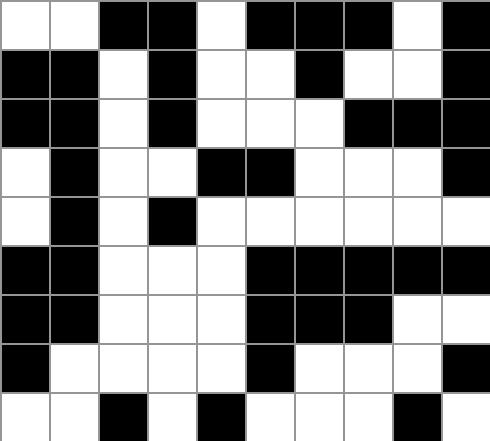[["white", "white", "black", "black", "white", "black", "black", "black", "white", "black"], ["black", "black", "white", "black", "white", "white", "black", "white", "white", "black"], ["black", "black", "white", "black", "white", "white", "white", "black", "black", "black"], ["white", "black", "white", "white", "black", "black", "white", "white", "white", "black"], ["white", "black", "white", "black", "white", "white", "white", "white", "white", "white"], ["black", "black", "white", "white", "white", "black", "black", "black", "black", "black"], ["black", "black", "white", "white", "white", "black", "black", "black", "white", "white"], ["black", "white", "white", "white", "white", "black", "white", "white", "white", "black"], ["white", "white", "black", "white", "black", "white", "white", "white", "black", "white"]]